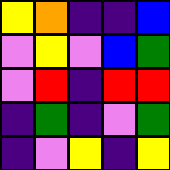[["yellow", "orange", "indigo", "indigo", "blue"], ["violet", "yellow", "violet", "blue", "green"], ["violet", "red", "indigo", "red", "red"], ["indigo", "green", "indigo", "violet", "green"], ["indigo", "violet", "yellow", "indigo", "yellow"]]